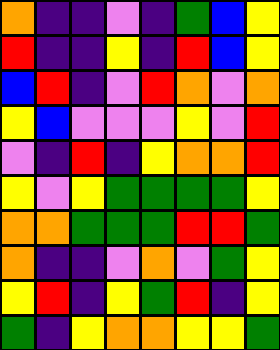[["orange", "indigo", "indigo", "violet", "indigo", "green", "blue", "yellow"], ["red", "indigo", "indigo", "yellow", "indigo", "red", "blue", "yellow"], ["blue", "red", "indigo", "violet", "red", "orange", "violet", "orange"], ["yellow", "blue", "violet", "violet", "violet", "yellow", "violet", "red"], ["violet", "indigo", "red", "indigo", "yellow", "orange", "orange", "red"], ["yellow", "violet", "yellow", "green", "green", "green", "green", "yellow"], ["orange", "orange", "green", "green", "green", "red", "red", "green"], ["orange", "indigo", "indigo", "violet", "orange", "violet", "green", "yellow"], ["yellow", "red", "indigo", "yellow", "green", "red", "indigo", "yellow"], ["green", "indigo", "yellow", "orange", "orange", "yellow", "yellow", "green"]]